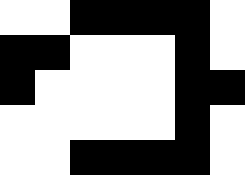[["white", "white", "black", "black", "black", "black", "white"], ["black", "black", "white", "white", "white", "black", "white"], ["black", "white", "white", "white", "white", "black", "black"], ["white", "white", "white", "white", "white", "black", "white"], ["white", "white", "black", "black", "black", "black", "white"]]